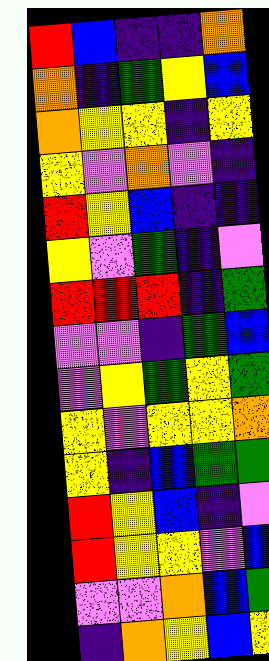[["red", "blue", "indigo", "indigo", "orange"], ["orange", "indigo", "green", "yellow", "blue"], ["orange", "yellow", "yellow", "indigo", "yellow"], ["yellow", "violet", "orange", "violet", "indigo"], ["red", "yellow", "blue", "indigo", "indigo"], ["yellow", "violet", "green", "indigo", "violet"], ["red", "red", "red", "indigo", "green"], ["violet", "violet", "indigo", "green", "blue"], ["violet", "yellow", "green", "yellow", "green"], ["yellow", "violet", "yellow", "yellow", "orange"], ["yellow", "indigo", "blue", "green", "green"], ["red", "yellow", "blue", "indigo", "violet"], ["red", "yellow", "yellow", "violet", "blue"], ["violet", "violet", "orange", "blue", "green"], ["indigo", "orange", "yellow", "blue", "yellow"]]